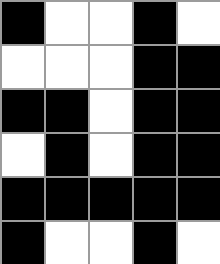[["black", "white", "white", "black", "white"], ["white", "white", "white", "black", "black"], ["black", "black", "white", "black", "black"], ["white", "black", "white", "black", "black"], ["black", "black", "black", "black", "black"], ["black", "white", "white", "black", "white"]]